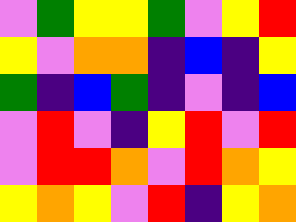[["violet", "green", "yellow", "yellow", "green", "violet", "yellow", "red"], ["yellow", "violet", "orange", "orange", "indigo", "blue", "indigo", "yellow"], ["green", "indigo", "blue", "green", "indigo", "violet", "indigo", "blue"], ["violet", "red", "violet", "indigo", "yellow", "red", "violet", "red"], ["violet", "red", "red", "orange", "violet", "red", "orange", "yellow"], ["yellow", "orange", "yellow", "violet", "red", "indigo", "yellow", "orange"]]